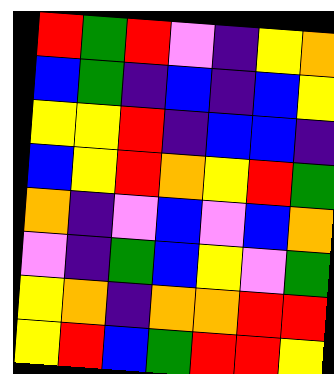[["red", "green", "red", "violet", "indigo", "yellow", "orange"], ["blue", "green", "indigo", "blue", "indigo", "blue", "yellow"], ["yellow", "yellow", "red", "indigo", "blue", "blue", "indigo"], ["blue", "yellow", "red", "orange", "yellow", "red", "green"], ["orange", "indigo", "violet", "blue", "violet", "blue", "orange"], ["violet", "indigo", "green", "blue", "yellow", "violet", "green"], ["yellow", "orange", "indigo", "orange", "orange", "red", "red"], ["yellow", "red", "blue", "green", "red", "red", "yellow"]]